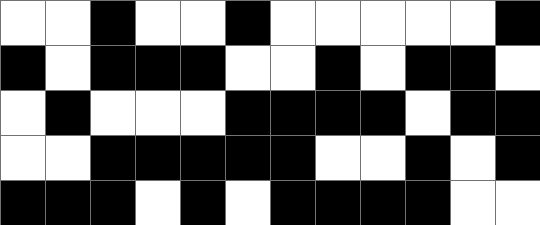[["white", "white", "black", "white", "white", "black", "white", "white", "white", "white", "white", "black"], ["black", "white", "black", "black", "black", "white", "white", "black", "white", "black", "black", "white"], ["white", "black", "white", "white", "white", "black", "black", "black", "black", "white", "black", "black"], ["white", "white", "black", "black", "black", "black", "black", "white", "white", "black", "white", "black"], ["black", "black", "black", "white", "black", "white", "black", "black", "black", "black", "white", "white"]]